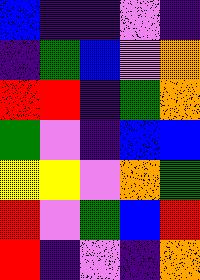[["blue", "indigo", "indigo", "violet", "indigo"], ["indigo", "green", "blue", "violet", "orange"], ["red", "red", "indigo", "green", "orange"], ["green", "violet", "indigo", "blue", "blue"], ["yellow", "yellow", "violet", "orange", "green"], ["red", "violet", "green", "blue", "red"], ["red", "indigo", "violet", "indigo", "orange"]]